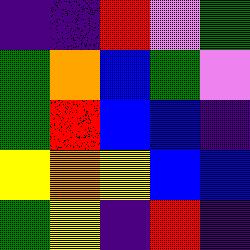[["indigo", "indigo", "red", "violet", "green"], ["green", "orange", "blue", "green", "violet"], ["green", "red", "blue", "blue", "indigo"], ["yellow", "orange", "yellow", "blue", "blue"], ["green", "yellow", "indigo", "red", "indigo"]]